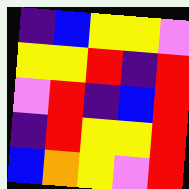[["indigo", "blue", "yellow", "yellow", "violet"], ["yellow", "yellow", "red", "indigo", "red"], ["violet", "red", "indigo", "blue", "red"], ["indigo", "red", "yellow", "yellow", "red"], ["blue", "orange", "yellow", "violet", "red"]]